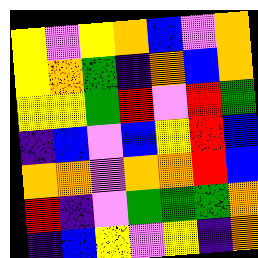[["yellow", "violet", "yellow", "orange", "blue", "violet", "orange"], ["yellow", "orange", "green", "indigo", "orange", "blue", "orange"], ["yellow", "yellow", "green", "red", "violet", "red", "green"], ["indigo", "blue", "violet", "blue", "yellow", "red", "blue"], ["orange", "orange", "violet", "orange", "orange", "red", "blue"], ["red", "indigo", "violet", "green", "green", "green", "orange"], ["indigo", "blue", "yellow", "violet", "yellow", "indigo", "orange"]]